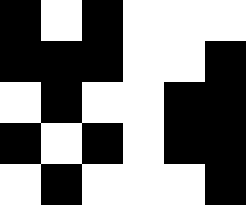[["black", "white", "black", "white", "white", "white"], ["black", "black", "black", "white", "white", "black"], ["white", "black", "white", "white", "black", "black"], ["black", "white", "black", "white", "black", "black"], ["white", "black", "white", "white", "white", "black"]]